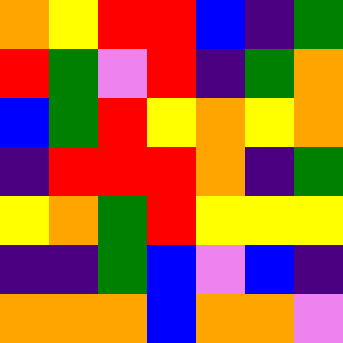[["orange", "yellow", "red", "red", "blue", "indigo", "green"], ["red", "green", "violet", "red", "indigo", "green", "orange"], ["blue", "green", "red", "yellow", "orange", "yellow", "orange"], ["indigo", "red", "red", "red", "orange", "indigo", "green"], ["yellow", "orange", "green", "red", "yellow", "yellow", "yellow"], ["indigo", "indigo", "green", "blue", "violet", "blue", "indigo"], ["orange", "orange", "orange", "blue", "orange", "orange", "violet"]]